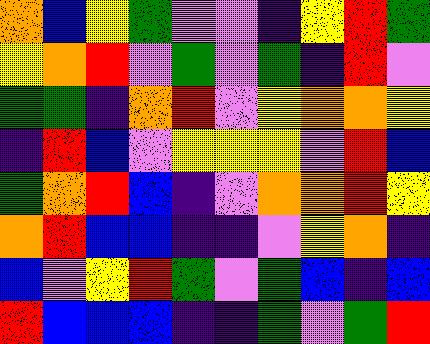[["orange", "blue", "yellow", "green", "violet", "violet", "indigo", "yellow", "red", "green"], ["yellow", "orange", "red", "violet", "green", "violet", "green", "indigo", "red", "violet"], ["green", "green", "indigo", "orange", "red", "violet", "yellow", "orange", "orange", "yellow"], ["indigo", "red", "blue", "violet", "yellow", "yellow", "yellow", "violet", "red", "blue"], ["green", "orange", "red", "blue", "indigo", "violet", "orange", "orange", "red", "yellow"], ["orange", "red", "blue", "blue", "indigo", "indigo", "violet", "yellow", "orange", "indigo"], ["blue", "violet", "yellow", "red", "green", "violet", "green", "blue", "indigo", "blue"], ["red", "blue", "blue", "blue", "indigo", "indigo", "green", "violet", "green", "red"]]